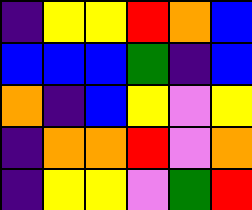[["indigo", "yellow", "yellow", "red", "orange", "blue"], ["blue", "blue", "blue", "green", "indigo", "blue"], ["orange", "indigo", "blue", "yellow", "violet", "yellow"], ["indigo", "orange", "orange", "red", "violet", "orange"], ["indigo", "yellow", "yellow", "violet", "green", "red"]]